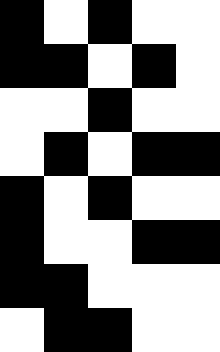[["black", "white", "black", "white", "white"], ["black", "black", "white", "black", "white"], ["white", "white", "black", "white", "white"], ["white", "black", "white", "black", "black"], ["black", "white", "black", "white", "white"], ["black", "white", "white", "black", "black"], ["black", "black", "white", "white", "white"], ["white", "black", "black", "white", "white"]]